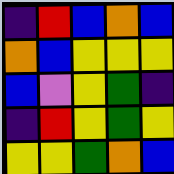[["indigo", "red", "blue", "orange", "blue"], ["orange", "blue", "yellow", "yellow", "yellow"], ["blue", "violet", "yellow", "green", "indigo"], ["indigo", "red", "yellow", "green", "yellow"], ["yellow", "yellow", "green", "orange", "blue"]]